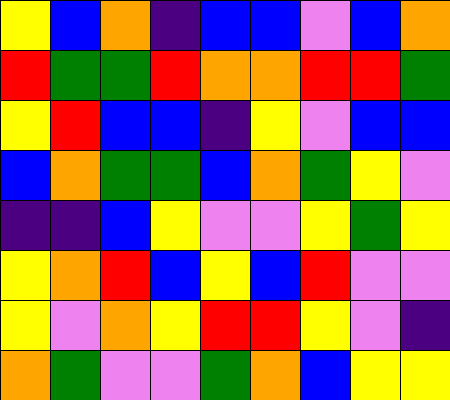[["yellow", "blue", "orange", "indigo", "blue", "blue", "violet", "blue", "orange"], ["red", "green", "green", "red", "orange", "orange", "red", "red", "green"], ["yellow", "red", "blue", "blue", "indigo", "yellow", "violet", "blue", "blue"], ["blue", "orange", "green", "green", "blue", "orange", "green", "yellow", "violet"], ["indigo", "indigo", "blue", "yellow", "violet", "violet", "yellow", "green", "yellow"], ["yellow", "orange", "red", "blue", "yellow", "blue", "red", "violet", "violet"], ["yellow", "violet", "orange", "yellow", "red", "red", "yellow", "violet", "indigo"], ["orange", "green", "violet", "violet", "green", "orange", "blue", "yellow", "yellow"]]